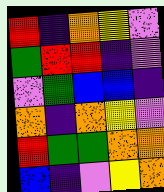[["red", "indigo", "orange", "yellow", "violet"], ["green", "red", "red", "indigo", "violet"], ["violet", "green", "blue", "blue", "indigo"], ["orange", "indigo", "orange", "yellow", "violet"], ["red", "green", "green", "orange", "orange"], ["blue", "indigo", "violet", "yellow", "orange"]]